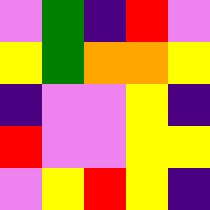[["violet", "green", "indigo", "red", "violet"], ["yellow", "green", "orange", "orange", "yellow"], ["indigo", "violet", "violet", "yellow", "indigo"], ["red", "violet", "violet", "yellow", "yellow"], ["violet", "yellow", "red", "yellow", "indigo"]]